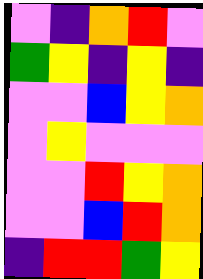[["violet", "indigo", "orange", "red", "violet"], ["green", "yellow", "indigo", "yellow", "indigo"], ["violet", "violet", "blue", "yellow", "orange"], ["violet", "yellow", "violet", "violet", "violet"], ["violet", "violet", "red", "yellow", "orange"], ["violet", "violet", "blue", "red", "orange"], ["indigo", "red", "red", "green", "yellow"]]